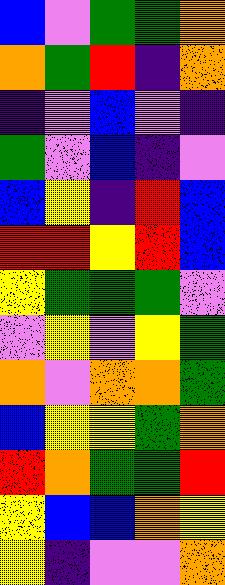[["blue", "violet", "green", "green", "orange"], ["orange", "green", "red", "indigo", "orange"], ["indigo", "violet", "blue", "violet", "indigo"], ["green", "violet", "blue", "indigo", "violet"], ["blue", "yellow", "indigo", "red", "blue"], ["red", "red", "yellow", "red", "blue"], ["yellow", "green", "green", "green", "violet"], ["violet", "yellow", "violet", "yellow", "green"], ["orange", "violet", "orange", "orange", "green"], ["blue", "yellow", "yellow", "green", "orange"], ["red", "orange", "green", "green", "red"], ["yellow", "blue", "blue", "orange", "yellow"], ["yellow", "indigo", "violet", "violet", "orange"]]